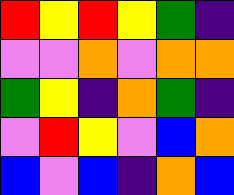[["red", "yellow", "red", "yellow", "green", "indigo"], ["violet", "violet", "orange", "violet", "orange", "orange"], ["green", "yellow", "indigo", "orange", "green", "indigo"], ["violet", "red", "yellow", "violet", "blue", "orange"], ["blue", "violet", "blue", "indigo", "orange", "blue"]]